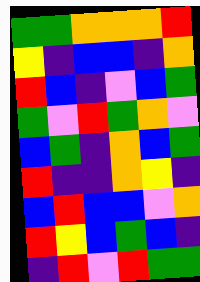[["green", "green", "orange", "orange", "orange", "red"], ["yellow", "indigo", "blue", "blue", "indigo", "orange"], ["red", "blue", "indigo", "violet", "blue", "green"], ["green", "violet", "red", "green", "orange", "violet"], ["blue", "green", "indigo", "orange", "blue", "green"], ["red", "indigo", "indigo", "orange", "yellow", "indigo"], ["blue", "red", "blue", "blue", "violet", "orange"], ["red", "yellow", "blue", "green", "blue", "indigo"], ["indigo", "red", "violet", "red", "green", "green"]]